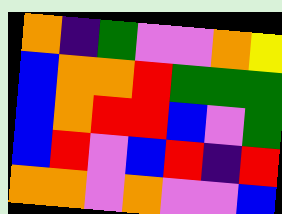[["orange", "indigo", "green", "violet", "violet", "orange", "yellow"], ["blue", "orange", "orange", "red", "green", "green", "green"], ["blue", "orange", "red", "red", "blue", "violet", "green"], ["blue", "red", "violet", "blue", "red", "indigo", "red"], ["orange", "orange", "violet", "orange", "violet", "violet", "blue"]]